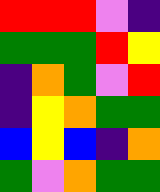[["red", "red", "red", "violet", "indigo"], ["green", "green", "green", "red", "yellow"], ["indigo", "orange", "green", "violet", "red"], ["indigo", "yellow", "orange", "green", "green"], ["blue", "yellow", "blue", "indigo", "orange"], ["green", "violet", "orange", "green", "green"]]